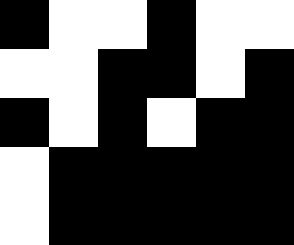[["black", "white", "white", "black", "white", "white"], ["white", "white", "black", "black", "white", "black"], ["black", "white", "black", "white", "black", "black"], ["white", "black", "black", "black", "black", "black"], ["white", "black", "black", "black", "black", "black"]]